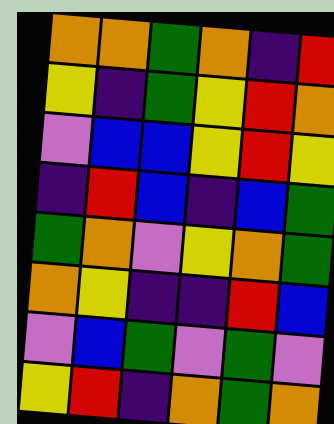[["orange", "orange", "green", "orange", "indigo", "red"], ["yellow", "indigo", "green", "yellow", "red", "orange"], ["violet", "blue", "blue", "yellow", "red", "yellow"], ["indigo", "red", "blue", "indigo", "blue", "green"], ["green", "orange", "violet", "yellow", "orange", "green"], ["orange", "yellow", "indigo", "indigo", "red", "blue"], ["violet", "blue", "green", "violet", "green", "violet"], ["yellow", "red", "indigo", "orange", "green", "orange"]]